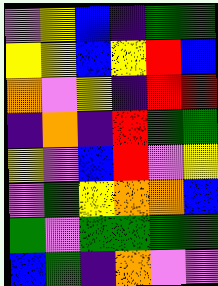[["violet", "yellow", "blue", "indigo", "green", "green"], ["yellow", "yellow", "blue", "yellow", "red", "blue"], ["orange", "violet", "yellow", "indigo", "red", "red"], ["indigo", "orange", "indigo", "red", "green", "green"], ["yellow", "violet", "blue", "red", "violet", "yellow"], ["violet", "green", "yellow", "orange", "orange", "blue"], ["green", "violet", "green", "green", "green", "green"], ["blue", "green", "indigo", "orange", "violet", "violet"]]